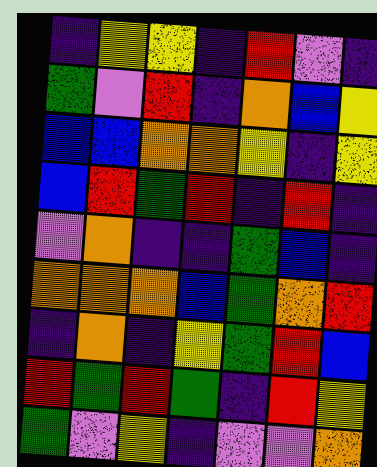[["indigo", "yellow", "yellow", "indigo", "red", "violet", "indigo"], ["green", "violet", "red", "indigo", "orange", "blue", "yellow"], ["blue", "blue", "orange", "orange", "yellow", "indigo", "yellow"], ["blue", "red", "green", "red", "indigo", "red", "indigo"], ["violet", "orange", "indigo", "indigo", "green", "blue", "indigo"], ["orange", "orange", "orange", "blue", "green", "orange", "red"], ["indigo", "orange", "indigo", "yellow", "green", "red", "blue"], ["red", "green", "red", "green", "indigo", "red", "yellow"], ["green", "violet", "yellow", "indigo", "violet", "violet", "orange"]]